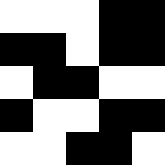[["white", "white", "white", "black", "black"], ["black", "black", "white", "black", "black"], ["white", "black", "black", "white", "white"], ["black", "white", "white", "black", "black"], ["white", "white", "black", "black", "white"]]